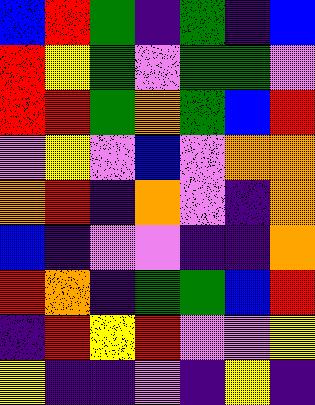[["blue", "red", "green", "indigo", "green", "indigo", "blue"], ["red", "yellow", "green", "violet", "green", "green", "violet"], ["red", "red", "green", "orange", "green", "blue", "red"], ["violet", "yellow", "violet", "blue", "violet", "orange", "orange"], ["orange", "red", "indigo", "orange", "violet", "indigo", "orange"], ["blue", "indigo", "violet", "violet", "indigo", "indigo", "orange"], ["red", "orange", "indigo", "green", "green", "blue", "red"], ["indigo", "red", "yellow", "red", "violet", "violet", "yellow"], ["yellow", "indigo", "indigo", "violet", "indigo", "yellow", "indigo"]]